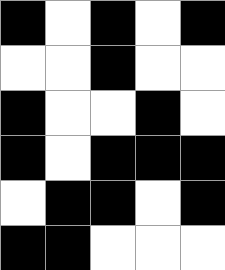[["black", "white", "black", "white", "black"], ["white", "white", "black", "white", "white"], ["black", "white", "white", "black", "white"], ["black", "white", "black", "black", "black"], ["white", "black", "black", "white", "black"], ["black", "black", "white", "white", "white"]]